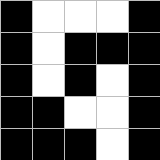[["black", "white", "white", "white", "black"], ["black", "white", "black", "black", "black"], ["black", "white", "black", "white", "black"], ["black", "black", "white", "white", "black"], ["black", "black", "black", "white", "black"]]